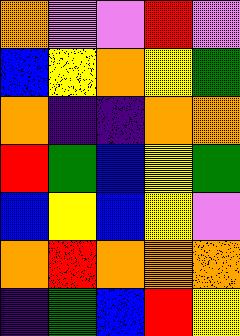[["orange", "violet", "violet", "red", "violet"], ["blue", "yellow", "orange", "yellow", "green"], ["orange", "indigo", "indigo", "orange", "orange"], ["red", "green", "blue", "yellow", "green"], ["blue", "yellow", "blue", "yellow", "violet"], ["orange", "red", "orange", "orange", "orange"], ["indigo", "green", "blue", "red", "yellow"]]